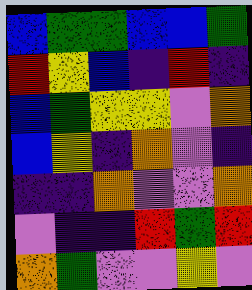[["blue", "green", "green", "blue", "blue", "green"], ["red", "yellow", "blue", "indigo", "red", "indigo"], ["blue", "green", "yellow", "yellow", "violet", "orange"], ["blue", "yellow", "indigo", "orange", "violet", "indigo"], ["indigo", "indigo", "orange", "violet", "violet", "orange"], ["violet", "indigo", "indigo", "red", "green", "red"], ["orange", "green", "violet", "violet", "yellow", "violet"]]